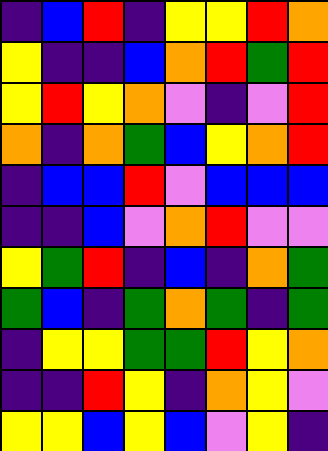[["indigo", "blue", "red", "indigo", "yellow", "yellow", "red", "orange"], ["yellow", "indigo", "indigo", "blue", "orange", "red", "green", "red"], ["yellow", "red", "yellow", "orange", "violet", "indigo", "violet", "red"], ["orange", "indigo", "orange", "green", "blue", "yellow", "orange", "red"], ["indigo", "blue", "blue", "red", "violet", "blue", "blue", "blue"], ["indigo", "indigo", "blue", "violet", "orange", "red", "violet", "violet"], ["yellow", "green", "red", "indigo", "blue", "indigo", "orange", "green"], ["green", "blue", "indigo", "green", "orange", "green", "indigo", "green"], ["indigo", "yellow", "yellow", "green", "green", "red", "yellow", "orange"], ["indigo", "indigo", "red", "yellow", "indigo", "orange", "yellow", "violet"], ["yellow", "yellow", "blue", "yellow", "blue", "violet", "yellow", "indigo"]]